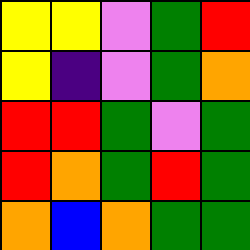[["yellow", "yellow", "violet", "green", "red"], ["yellow", "indigo", "violet", "green", "orange"], ["red", "red", "green", "violet", "green"], ["red", "orange", "green", "red", "green"], ["orange", "blue", "orange", "green", "green"]]